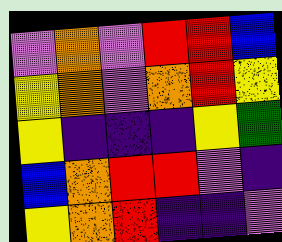[["violet", "orange", "violet", "red", "red", "blue"], ["yellow", "orange", "violet", "orange", "red", "yellow"], ["yellow", "indigo", "indigo", "indigo", "yellow", "green"], ["blue", "orange", "red", "red", "violet", "indigo"], ["yellow", "orange", "red", "indigo", "indigo", "violet"]]